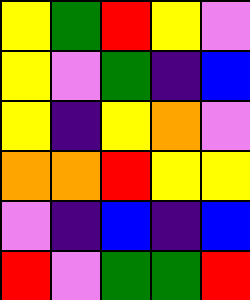[["yellow", "green", "red", "yellow", "violet"], ["yellow", "violet", "green", "indigo", "blue"], ["yellow", "indigo", "yellow", "orange", "violet"], ["orange", "orange", "red", "yellow", "yellow"], ["violet", "indigo", "blue", "indigo", "blue"], ["red", "violet", "green", "green", "red"]]